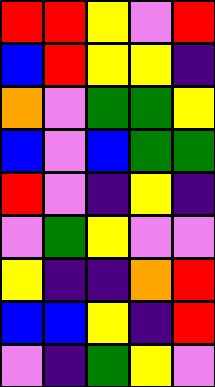[["red", "red", "yellow", "violet", "red"], ["blue", "red", "yellow", "yellow", "indigo"], ["orange", "violet", "green", "green", "yellow"], ["blue", "violet", "blue", "green", "green"], ["red", "violet", "indigo", "yellow", "indigo"], ["violet", "green", "yellow", "violet", "violet"], ["yellow", "indigo", "indigo", "orange", "red"], ["blue", "blue", "yellow", "indigo", "red"], ["violet", "indigo", "green", "yellow", "violet"]]